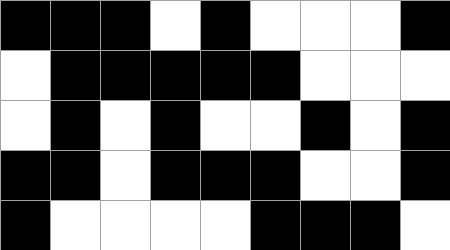[["black", "black", "black", "white", "black", "white", "white", "white", "black"], ["white", "black", "black", "black", "black", "black", "white", "white", "white"], ["white", "black", "white", "black", "white", "white", "black", "white", "black"], ["black", "black", "white", "black", "black", "black", "white", "white", "black"], ["black", "white", "white", "white", "white", "black", "black", "black", "white"]]